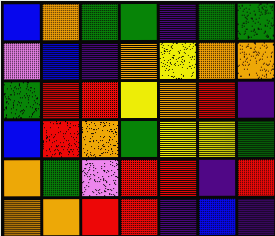[["blue", "orange", "green", "green", "indigo", "green", "green"], ["violet", "blue", "indigo", "orange", "yellow", "orange", "orange"], ["green", "red", "red", "yellow", "orange", "red", "indigo"], ["blue", "red", "orange", "green", "yellow", "yellow", "green"], ["orange", "green", "violet", "red", "red", "indigo", "red"], ["orange", "orange", "red", "red", "indigo", "blue", "indigo"]]